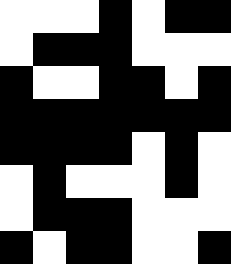[["white", "white", "white", "black", "white", "black", "black"], ["white", "black", "black", "black", "white", "white", "white"], ["black", "white", "white", "black", "black", "white", "black"], ["black", "black", "black", "black", "black", "black", "black"], ["black", "black", "black", "black", "white", "black", "white"], ["white", "black", "white", "white", "white", "black", "white"], ["white", "black", "black", "black", "white", "white", "white"], ["black", "white", "black", "black", "white", "white", "black"]]